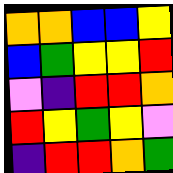[["orange", "orange", "blue", "blue", "yellow"], ["blue", "green", "yellow", "yellow", "red"], ["violet", "indigo", "red", "red", "orange"], ["red", "yellow", "green", "yellow", "violet"], ["indigo", "red", "red", "orange", "green"]]